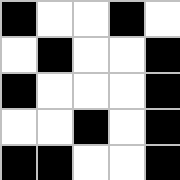[["black", "white", "white", "black", "white"], ["white", "black", "white", "white", "black"], ["black", "white", "white", "white", "black"], ["white", "white", "black", "white", "black"], ["black", "black", "white", "white", "black"]]